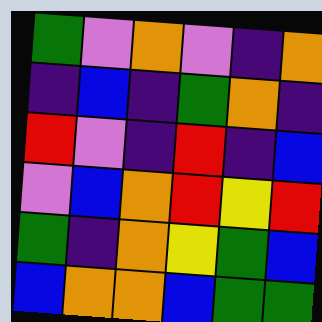[["green", "violet", "orange", "violet", "indigo", "orange"], ["indigo", "blue", "indigo", "green", "orange", "indigo"], ["red", "violet", "indigo", "red", "indigo", "blue"], ["violet", "blue", "orange", "red", "yellow", "red"], ["green", "indigo", "orange", "yellow", "green", "blue"], ["blue", "orange", "orange", "blue", "green", "green"]]